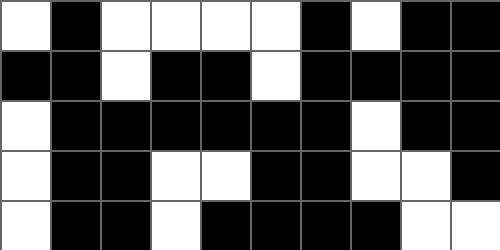[["white", "black", "white", "white", "white", "white", "black", "white", "black", "black"], ["black", "black", "white", "black", "black", "white", "black", "black", "black", "black"], ["white", "black", "black", "black", "black", "black", "black", "white", "black", "black"], ["white", "black", "black", "white", "white", "black", "black", "white", "white", "black"], ["white", "black", "black", "white", "black", "black", "black", "black", "white", "white"]]